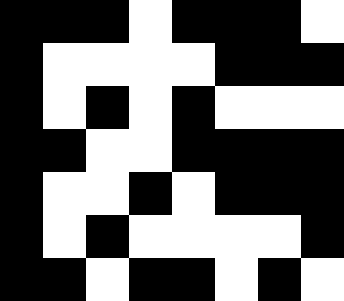[["black", "black", "black", "white", "black", "black", "black", "white"], ["black", "white", "white", "white", "white", "black", "black", "black"], ["black", "white", "black", "white", "black", "white", "white", "white"], ["black", "black", "white", "white", "black", "black", "black", "black"], ["black", "white", "white", "black", "white", "black", "black", "black"], ["black", "white", "black", "white", "white", "white", "white", "black"], ["black", "black", "white", "black", "black", "white", "black", "white"]]